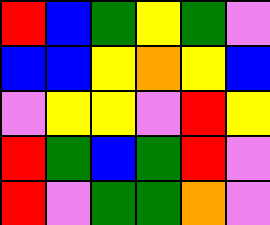[["red", "blue", "green", "yellow", "green", "violet"], ["blue", "blue", "yellow", "orange", "yellow", "blue"], ["violet", "yellow", "yellow", "violet", "red", "yellow"], ["red", "green", "blue", "green", "red", "violet"], ["red", "violet", "green", "green", "orange", "violet"]]